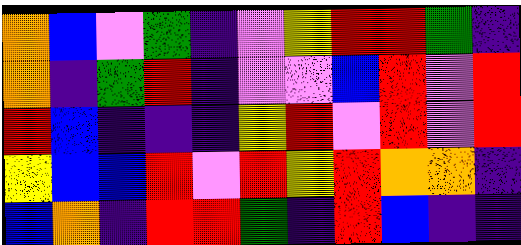[["orange", "blue", "violet", "green", "indigo", "violet", "yellow", "red", "red", "green", "indigo"], ["orange", "indigo", "green", "red", "indigo", "violet", "violet", "blue", "red", "violet", "red"], ["red", "blue", "indigo", "indigo", "indigo", "yellow", "red", "violet", "red", "violet", "red"], ["yellow", "blue", "blue", "red", "violet", "red", "yellow", "red", "orange", "orange", "indigo"], ["blue", "orange", "indigo", "red", "red", "green", "indigo", "red", "blue", "indigo", "indigo"]]